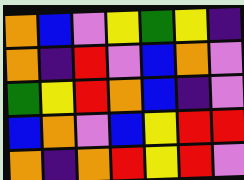[["orange", "blue", "violet", "yellow", "green", "yellow", "indigo"], ["orange", "indigo", "red", "violet", "blue", "orange", "violet"], ["green", "yellow", "red", "orange", "blue", "indigo", "violet"], ["blue", "orange", "violet", "blue", "yellow", "red", "red"], ["orange", "indigo", "orange", "red", "yellow", "red", "violet"]]